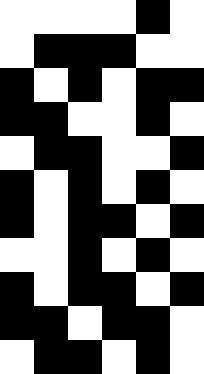[["white", "white", "white", "white", "black", "white"], ["white", "black", "black", "black", "white", "white"], ["black", "white", "black", "white", "black", "black"], ["black", "black", "white", "white", "black", "white"], ["white", "black", "black", "white", "white", "black"], ["black", "white", "black", "white", "black", "white"], ["black", "white", "black", "black", "white", "black"], ["white", "white", "black", "white", "black", "white"], ["black", "white", "black", "black", "white", "black"], ["black", "black", "white", "black", "black", "white"], ["white", "black", "black", "white", "black", "white"]]